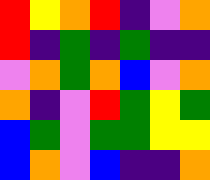[["red", "yellow", "orange", "red", "indigo", "violet", "orange"], ["red", "indigo", "green", "indigo", "green", "indigo", "indigo"], ["violet", "orange", "green", "orange", "blue", "violet", "orange"], ["orange", "indigo", "violet", "red", "green", "yellow", "green"], ["blue", "green", "violet", "green", "green", "yellow", "yellow"], ["blue", "orange", "violet", "blue", "indigo", "indigo", "orange"]]